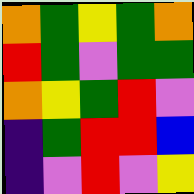[["orange", "green", "yellow", "green", "orange"], ["red", "green", "violet", "green", "green"], ["orange", "yellow", "green", "red", "violet"], ["indigo", "green", "red", "red", "blue"], ["indigo", "violet", "red", "violet", "yellow"]]